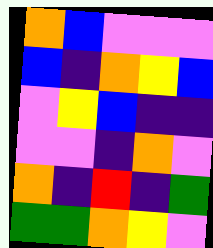[["orange", "blue", "violet", "violet", "violet"], ["blue", "indigo", "orange", "yellow", "blue"], ["violet", "yellow", "blue", "indigo", "indigo"], ["violet", "violet", "indigo", "orange", "violet"], ["orange", "indigo", "red", "indigo", "green"], ["green", "green", "orange", "yellow", "violet"]]